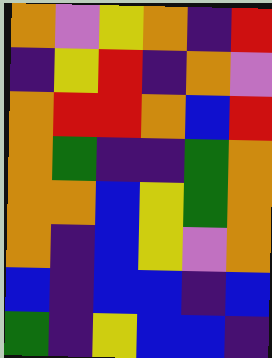[["orange", "violet", "yellow", "orange", "indigo", "red"], ["indigo", "yellow", "red", "indigo", "orange", "violet"], ["orange", "red", "red", "orange", "blue", "red"], ["orange", "green", "indigo", "indigo", "green", "orange"], ["orange", "orange", "blue", "yellow", "green", "orange"], ["orange", "indigo", "blue", "yellow", "violet", "orange"], ["blue", "indigo", "blue", "blue", "indigo", "blue"], ["green", "indigo", "yellow", "blue", "blue", "indigo"]]